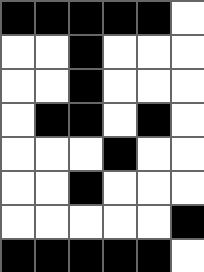[["black", "black", "black", "black", "black", "white"], ["white", "white", "black", "white", "white", "white"], ["white", "white", "black", "white", "white", "white"], ["white", "black", "black", "white", "black", "white"], ["white", "white", "white", "black", "white", "white"], ["white", "white", "black", "white", "white", "white"], ["white", "white", "white", "white", "white", "black"], ["black", "black", "black", "black", "black", "white"]]